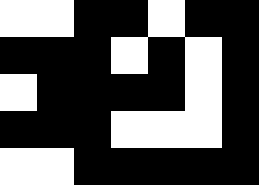[["white", "white", "black", "black", "white", "black", "black"], ["black", "black", "black", "white", "black", "white", "black"], ["white", "black", "black", "black", "black", "white", "black"], ["black", "black", "black", "white", "white", "white", "black"], ["white", "white", "black", "black", "black", "black", "black"]]